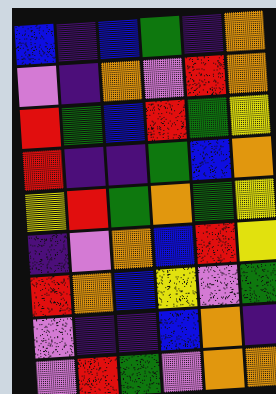[["blue", "indigo", "blue", "green", "indigo", "orange"], ["violet", "indigo", "orange", "violet", "red", "orange"], ["red", "green", "blue", "red", "green", "yellow"], ["red", "indigo", "indigo", "green", "blue", "orange"], ["yellow", "red", "green", "orange", "green", "yellow"], ["indigo", "violet", "orange", "blue", "red", "yellow"], ["red", "orange", "blue", "yellow", "violet", "green"], ["violet", "indigo", "indigo", "blue", "orange", "indigo"], ["violet", "red", "green", "violet", "orange", "orange"]]